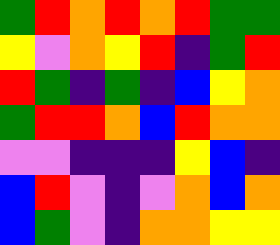[["green", "red", "orange", "red", "orange", "red", "green", "green"], ["yellow", "violet", "orange", "yellow", "red", "indigo", "green", "red"], ["red", "green", "indigo", "green", "indigo", "blue", "yellow", "orange"], ["green", "red", "red", "orange", "blue", "red", "orange", "orange"], ["violet", "violet", "indigo", "indigo", "indigo", "yellow", "blue", "indigo"], ["blue", "red", "violet", "indigo", "violet", "orange", "blue", "orange"], ["blue", "green", "violet", "indigo", "orange", "orange", "yellow", "yellow"]]